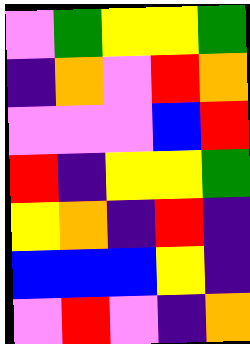[["violet", "green", "yellow", "yellow", "green"], ["indigo", "orange", "violet", "red", "orange"], ["violet", "violet", "violet", "blue", "red"], ["red", "indigo", "yellow", "yellow", "green"], ["yellow", "orange", "indigo", "red", "indigo"], ["blue", "blue", "blue", "yellow", "indigo"], ["violet", "red", "violet", "indigo", "orange"]]